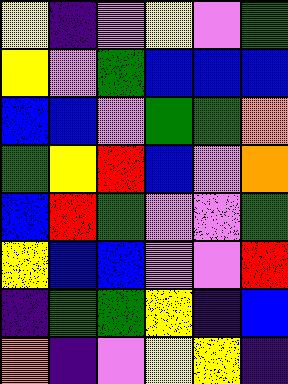[["yellow", "indigo", "violet", "yellow", "violet", "green"], ["yellow", "violet", "green", "blue", "blue", "blue"], ["blue", "blue", "violet", "green", "green", "orange"], ["green", "yellow", "red", "blue", "violet", "orange"], ["blue", "red", "green", "violet", "violet", "green"], ["yellow", "blue", "blue", "violet", "violet", "red"], ["indigo", "green", "green", "yellow", "indigo", "blue"], ["orange", "indigo", "violet", "yellow", "yellow", "indigo"]]